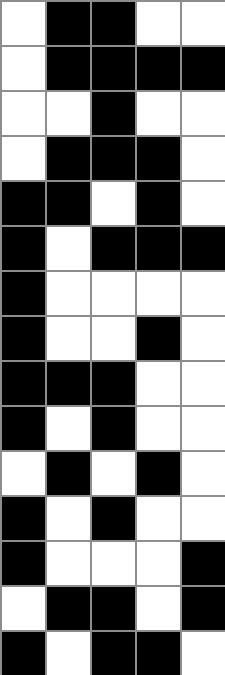[["white", "black", "black", "white", "white"], ["white", "black", "black", "black", "black"], ["white", "white", "black", "white", "white"], ["white", "black", "black", "black", "white"], ["black", "black", "white", "black", "white"], ["black", "white", "black", "black", "black"], ["black", "white", "white", "white", "white"], ["black", "white", "white", "black", "white"], ["black", "black", "black", "white", "white"], ["black", "white", "black", "white", "white"], ["white", "black", "white", "black", "white"], ["black", "white", "black", "white", "white"], ["black", "white", "white", "white", "black"], ["white", "black", "black", "white", "black"], ["black", "white", "black", "black", "white"]]